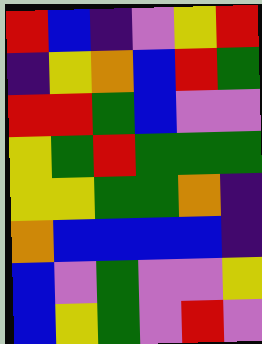[["red", "blue", "indigo", "violet", "yellow", "red"], ["indigo", "yellow", "orange", "blue", "red", "green"], ["red", "red", "green", "blue", "violet", "violet"], ["yellow", "green", "red", "green", "green", "green"], ["yellow", "yellow", "green", "green", "orange", "indigo"], ["orange", "blue", "blue", "blue", "blue", "indigo"], ["blue", "violet", "green", "violet", "violet", "yellow"], ["blue", "yellow", "green", "violet", "red", "violet"]]